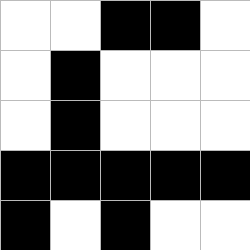[["white", "white", "black", "black", "white"], ["white", "black", "white", "white", "white"], ["white", "black", "white", "white", "white"], ["black", "black", "black", "black", "black"], ["black", "white", "black", "white", "white"]]